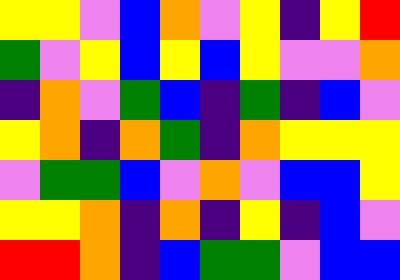[["yellow", "yellow", "violet", "blue", "orange", "violet", "yellow", "indigo", "yellow", "red"], ["green", "violet", "yellow", "blue", "yellow", "blue", "yellow", "violet", "violet", "orange"], ["indigo", "orange", "violet", "green", "blue", "indigo", "green", "indigo", "blue", "violet"], ["yellow", "orange", "indigo", "orange", "green", "indigo", "orange", "yellow", "yellow", "yellow"], ["violet", "green", "green", "blue", "violet", "orange", "violet", "blue", "blue", "yellow"], ["yellow", "yellow", "orange", "indigo", "orange", "indigo", "yellow", "indigo", "blue", "violet"], ["red", "red", "orange", "indigo", "blue", "green", "green", "violet", "blue", "blue"]]